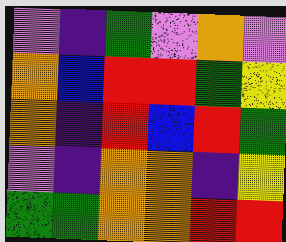[["violet", "indigo", "green", "violet", "orange", "violet"], ["orange", "blue", "red", "red", "green", "yellow"], ["orange", "indigo", "red", "blue", "red", "green"], ["violet", "indigo", "orange", "orange", "indigo", "yellow"], ["green", "green", "orange", "orange", "red", "red"]]